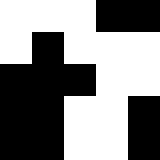[["white", "white", "white", "black", "black"], ["white", "black", "white", "white", "white"], ["black", "black", "black", "white", "white"], ["black", "black", "white", "white", "black"], ["black", "black", "white", "white", "black"]]